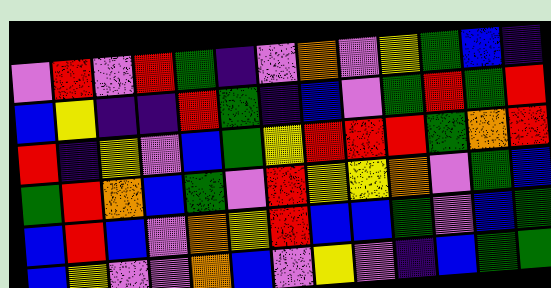[["violet", "red", "violet", "red", "green", "indigo", "violet", "orange", "violet", "yellow", "green", "blue", "indigo"], ["blue", "yellow", "indigo", "indigo", "red", "green", "indigo", "blue", "violet", "green", "red", "green", "red"], ["red", "indigo", "yellow", "violet", "blue", "green", "yellow", "red", "red", "red", "green", "orange", "red"], ["green", "red", "orange", "blue", "green", "violet", "red", "yellow", "yellow", "orange", "violet", "green", "blue"], ["blue", "red", "blue", "violet", "orange", "yellow", "red", "blue", "blue", "green", "violet", "blue", "green"], ["blue", "yellow", "violet", "violet", "orange", "blue", "violet", "yellow", "violet", "indigo", "blue", "green", "green"]]